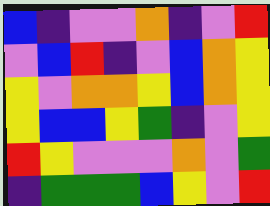[["blue", "indigo", "violet", "violet", "orange", "indigo", "violet", "red"], ["violet", "blue", "red", "indigo", "violet", "blue", "orange", "yellow"], ["yellow", "violet", "orange", "orange", "yellow", "blue", "orange", "yellow"], ["yellow", "blue", "blue", "yellow", "green", "indigo", "violet", "yellow"], ["red", "yellow", "violet", "violet", "violet", "orange", "violet", "green"], ["indigo", "green", "green", "green", "blue", "yellow", "violet", "red"]]